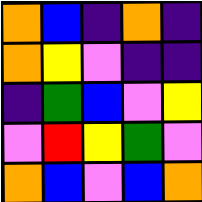[["orange", "blue", "indigo", "orange", "indigo"], ["orange", "yellow", "violet", "indigo", "indigo"], ["indigo", "green", "blue", "violet", "yellow"], ["violet", "red", "yellow", "green", "violet"], ["orange", "blue", "violet", "blue", "orange"]]